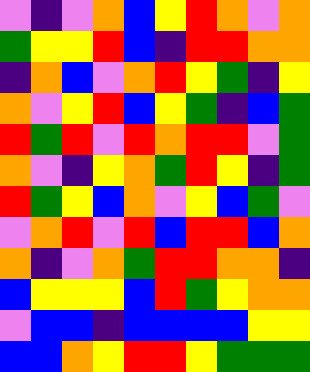[["violet", "indigo", "violet", "orange", "blue", "yellow", "red", "orange", "violet", "orange"], ["green", "yellow", "yellow", "red", "blue", "indigo", "red", "red", "orange", "orange"], ["indigo", "orange", "blue", "violet", "orange", "red", "yellow", "green", "indigo", "yellow"], ["orange", "violet", "yellow", "red", "blue", "yellow", "green", "indigo", "blue", "green"], ["red", "green", "red", "violet", "red", "orange", "red", "red", "violet", "green"], ["orange", "violet", "indigo", "yellow", "orange", "green", "red", "yellow", "indigo", "green"], ["red", "green", "yellow", "blue", "orange", "violet", "yellow", "blue", "green", "violet"], ["violet", "orange", "red", "violet", "red", "blue", "red", "red", "blue", "orange"], ["orange", "indigo", "violet", "orange", "green", "red", "red", "orange", "orange", "indigo"], ["blue", "yellow", "yellow", "yellow", "blue", "red", "green", "yellow", "orange", "orange"], ["violet", "blue", "blue", "indigo", "blue", "blue", "blue", "blue", "yellow", "yellow"], ["blue", "blue", "orange", "yellow", "red", "red", "yellow", "green", "green", "green"]]